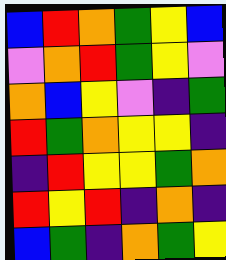[["blue", "red", "orange", "green", "yellow", "blue"], ["violet", "orange", "red", "green", "yellow", "violet"], ["orange", "blue", "yellow", "violet", "indigo", "green"], ["red", "green", "orange", "yellow", "yellow", "indigo"], ["indigo", "red", "yellow", "yellow", "green", "orange"], ["red", "yellow", "red", "indigo", "orange", "indigo"], ["blue", "green", "indigo", "orange", "green", "yellow"]]